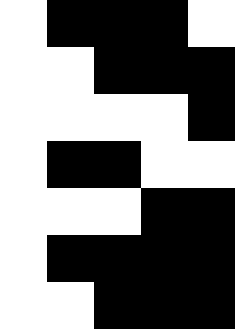[["white", "black", "black", "black", "white"], ["white", "white", "black", "black", "black"], ["white", "white", "white", "white", "black"], ["white", "black", "black", "white", "white"], ["white", "white", "white", "black", "black"], ["white", "black", "black", "black", "black"], ["white", "white", "black", "black", "black"]]